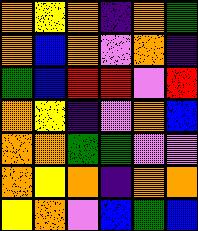[["orange", "yellow", "orange", "indigo", "orange", "green"], ["orange", "blue", "orange", "violet", "orange", "indigo"], ["green", "blue", "red", "red", "violet", "red"], ["orange", "yellow", "indigo", "violet", "orange", "blue"], ["orange", "orange", "green", "green", "violet", "violet"], ["orange", "yellow", "orange", "indigo", "orange", "orange"], ["yellow", "orange", "violet", "blue", "green", "blue"]]